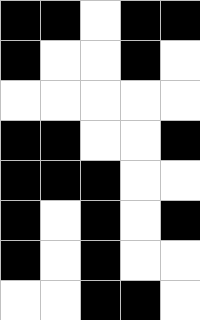[["black", "black", "white", "black", "black"], ["black", "white", "white", "black", "white"], ["white", "white", "white", "white", "white"], ["black", "black", "white", "white", "black"], ["black", "black", "black", "white", "white"], ["black", "white", "black", "white", "black"], ["black", "white", "black", "white", "white"], ["white", "white", "black", "black", "white"]]